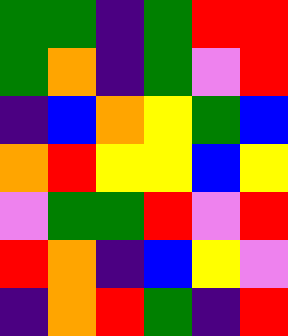[["green", "green", "indigo", "green", "red", "red"], ["green", "orange", "indigo", "green", "violet", "red"], ["indigo", "blue", "orange", "yellow", "green", "blue"], ["orange", "red", "yellow", "yellow", "blue", "yellow"], ["violet", "green", "green", "red", "violet", "red"], ["red", "orange", "indigo", "blue", "yellow", "violet"], ["indigo", "orange", "red", "green", "indigo", "red"]]